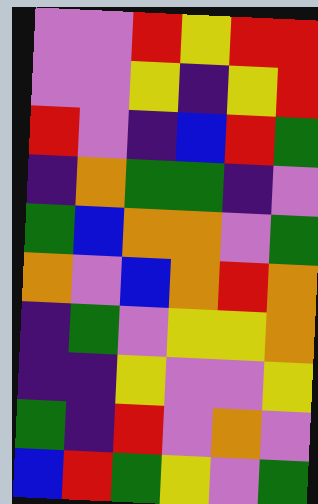[["violet", "violet", "red", "yellow", "red", "red"], ["violet", "violet", "yellow", "indigo", "yellow", "red"], ["red", "violet", "indigo", "blue", "red", "green"], ["indigo", "orange", "green", "green", "indigo", "violet"], ["green", "blue", "orange", "orange", "violet", "green"], ["orange", "violet", "blue", "orange", "red", "orange"], ["indigo", "green", "violet", "yellow", "yellow", "orange"], ["indigo", "indigo", "yellow", "violet", "violet", "yellow"], ["green", "indigo", "red", "violet", "orange", "violet"], ["blue", "red", "green", "yellow", "violet", "green"]]